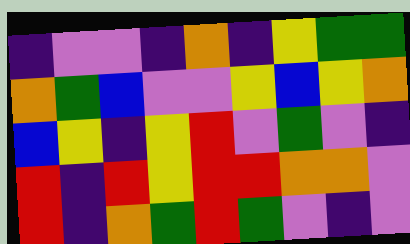[["indigo", "violet", "violet", "indigo", "orange", "indigo", "yellow", "green", "green"], ["orange", "green", "blue", "violet", "violet", "yellow", "blue", "yellow", "orange"], ["blue", "yellow", "indigo", "yellow", "red", "violet", "green", "violet", "indigo"], ["red", "indigo", "red", "yellow", "red", "red", "orange", "orange", "violet"], ["red", "indigo", "orange", "green", "red", "green", "violet", "indigo", "violet"]]